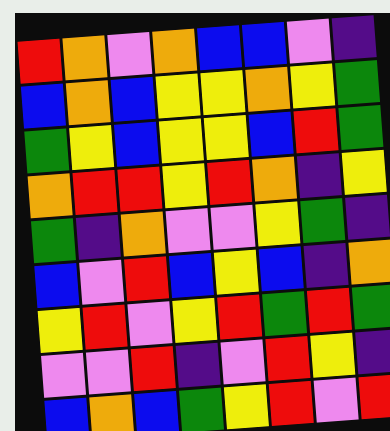[["red", "orange", "violet", "orange", "blue", "blue", "violet", "indigo"], ["blue", "orange", "blue", "yellow", "yellow", "orange", "yellow", "green"], ["green", "yellow", "blue", "yellow", "yellow", "blue", "red", "green"], ["orange", "red", "red", "yellow", "red", "orange", "indigo", "yellow"], ["green", "indigo", "orange", "violet", "violet", "yellow", "green", "indigo"], ["blue", "violet", "red", "blue", "yellow", "blue", "indigo", "orange"], ["yellow", "red", "violet", "yellow", "red", "green", "red", "green"], ["violet", "violet", "red", "indigo", "violet", "red", "yellow", "indigo"], ["blue", "orange", "blue", "green", "yellow", "red", "violet", "red"]]